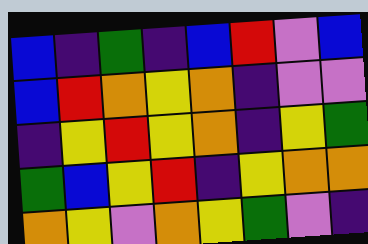[["blue", "indigo", "green", "indigo", "blue", "red", "violet", "blue"], ["blue", "red", "orange", "yellow", "orange", "indigo", "violet", "violet"], ["indigo", "yellow", "red", "yellow", "orange", "indigo", "yellow", "green"], ["green", "blue", "yellow", "red", "indigo", "yellow", "orange", "orange"], ["orange", "yellow", "violet", "orange", "yellow", "green", "violet", "indigo"]]